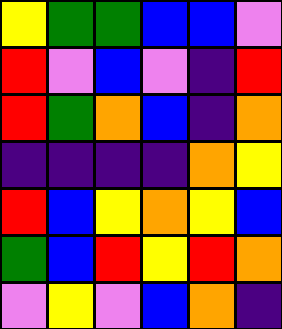[["yellow", "green", "green", "blue", "blue", "violet"], ["red", "violet", "blue", "violet", "indigo", "red"], ["red", "green", "orange", "blue", "indigo", "orange"], ["indigo", "indigo", "indigo", "indigo", "orange", "yellow"], ["red", "blue", "yellow", "orange", "yellow", "blue"], ["green", "blue", "red", "yellow", "red", "orange"], ["violet", "yellow", "violet", "blue", "orange", "indigo"]]